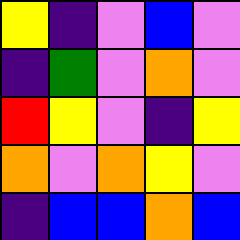[["yellow", "indigo", "violet", "blue", "violet"], ["indigo", "green", "violet", "orange", "violet"], ["red", "yellow", "violet", "indigo", "yellow"], ["orange", "violet", "orange", "yellow", "violet"], ["indigo", "blue", "blue", "orange", "blue"]]